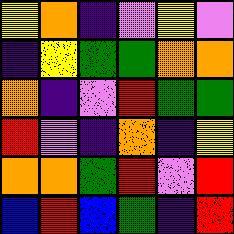[["yellow", "orange", "indigo", "violet", "yellow", "violet"], ["indigo", "yellow", "green", "green", "orange", "orange"], ["orange", "indigo", "violet", "red", "green", "green"], ["red", "violet", "indigo", "orange", "indigo", "yellow"], ["orange", "orange", "green", "red", "violet", "red"], ["blue", "red", "blue", "green", "indigo", "red"]]